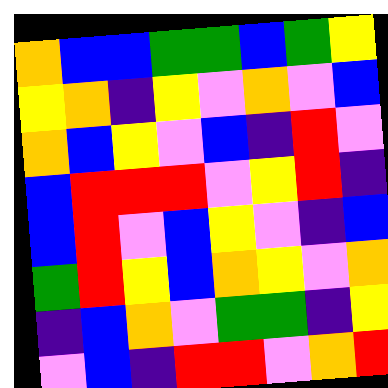[["orange", "blue", "blue", "green", "green", "blue", "green", "yellow"], ["yellow", "orange", "indigo", "yellow", "violet", "orange", "violet", "blue"], ["orange", "blue", "yellow", "violet", "blue", "indigo", "red", "violet"], ["blue", "red", "red", "red", "violet", "yellow", "red", "indigo"], ["blue", "red", "violet", "blue", "yellow", "violet", "indigo", "blue"], ["green", "red", "yellow", "blue", "orange", "yellow", "violet", "orange"], ["indigo", "blue", "orange", "violet", "green", "green", "indigo", "yellow"], ["violet", "blue", "indigo", "red", "red", "violet", "orange", "red"]]